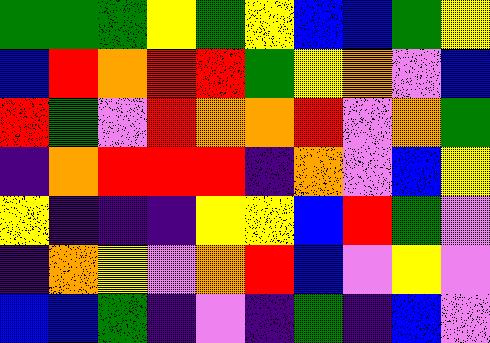[["green", "green", "green", "yellow", "green", "yellow", "blue", "blue", "green", "yellow"], ["blue", "red", "orange", "red", "red", "green", "yellow", "orange", "violet", "blue"], ["red", "green", "violet", "red", "orange", "orange", "red", "violet", "orange", "green"], ["indigo", "orange", "red", "red", "red", "indigo", "orange", "violet", "blue", "yellow"], ["yellow", "indigo", "indigo", "indigo", "yellow", "yellow", "blue", "red", "green", "violet"], ["indigo", "orange", "yellow", "violet", "orange", "red", "blue", "violet", "yellow", "violet"], ["blue", "blue", "green", "indigo", "violet", "indigo", "green", "indigo", "blue", "violet"]]